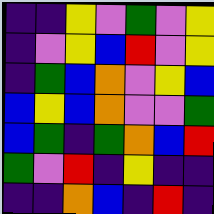[["indigo", "indigo", "yellow", "violet", "green", "violet", "yellow"], ["indigo", "violet", "yellow", "blue", "red", "violet", "yellow"], ["indigo", "green", "blue", "orange", "violet", "yellow", "blue"], ["blue", "yellow", "blue", "orange", "violet", "violet", "green"], ["blue", "green", "indigo", "green", "orange", "blue", "red"], ["green", "violet", "red", "indigo", "yellow", "indigo", "indigo"], ["indigo", "indigo", "orange", "blue", "indigo", "red", "indigo"]]